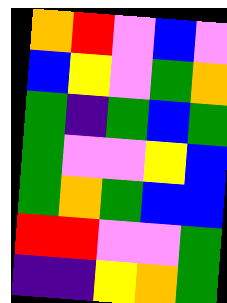[["orange", "red", "violet", "blue", "violet"], ["blue", "yellow", "violet", "green", "orange"], ["green", "indigo", "green", "blue", "green"], ["green", "violet", "violet", "yellow", "blue"], ["green", "orange", "green", "blue", "blue"], ["red", "red", "violet", "violet", "green"], ["indigo", "indigo", "yellow", "orange", "green"]]